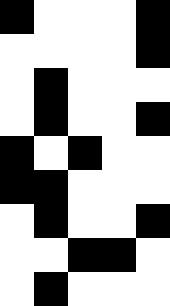[["black", "white", "white", "white", "black"], ["white", "white", "white", "white", "black"], ["white", "black", "white", "white", "white"], ["white", "black", "white", "white", "black"], ["black", "white", "black", "white", "white"], ["black", "black", "white", "white", "white"], ["white", "black", "white", "white", "black"], ["white", "white", "black", "black", "white"], ["white", "black", "white", "white", "white"]]